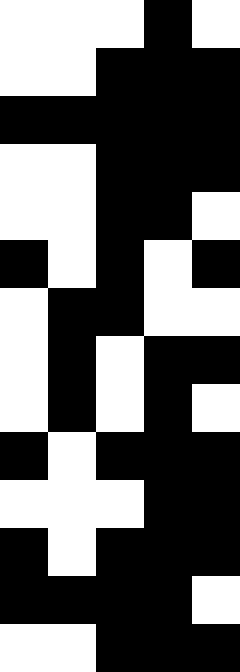[["white", "white", "white", "black", "white"], ["white", "white", "black", "black", "black"], ["black", "black", "black", "black", "black"], ["white", "white", "black", "black", "black"], ["white", "white", "black", "black", "white"], ["black", "white", "black", "white", "black"], ["white", "black", "black", "white", "white"], ["white", "black", "white", "black", "black"], ["white", "black", "white", "black", "white"], ["black", "white", "black", "black", "black"], ["white", "white", "white", "black", "black"], ["black", "white", "black", "black", "black"], ["black", "black", "black", "black", "white"], ["white", "white", "black", "black", "black"]]